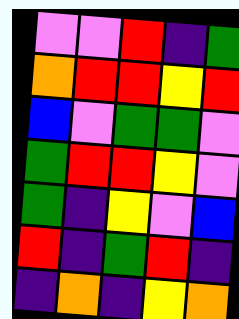[["violet", "violet", "red", "indigo", "green"], ["orange", "red", "red", "yellow", "red"], ["blue", "violet", "green", "green", "violet"], ["green", "red", "red", "yellow", "violet"], ["green", "indigo", "yellow", "violet", "blue"], ["red", "indigo", "green", "red", "indigo"], ["indigo", "orange", "indigo", "yellow", "orange"]]